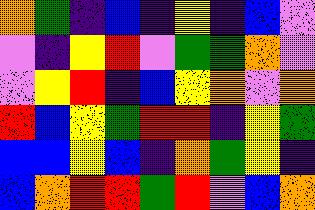[["orange", "green", "indigo", "blue", "indigo", "yellow", "indigo", "blue", "violet"], ["violet", "indigo", "yellow", "red", "violet", "green", "green", "orange", "violet"], ["violet", "yellow", "red", "indigo", "blue", "yellow", "orange", "violet", "orange"], ["red", "blue", "yellow", "green", "red", "red", "indigo", "yellow", "green"], ["blue", "blue", "yellow", "blue", "indigo", "orange", "green", "yellow", "indigo"], ["blue", "orange", "red", "red", "green", "red", "violet", "blue", "orange"]]